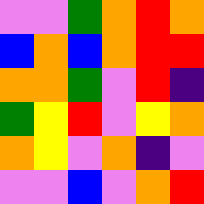[["violet", "violet", "green", "orange", "red", "orange"], ["blue", "orange", "blue", "orange", "red", "red"], ["orange", "orange", "green", "violet", "red", "indigo"], ["green", "yellow", "red", "violet", "yellow", "orange"], ["orange", "yellow", "violet", "orange", "indigo", "violet"], ["violet", "violet", "blue", "violet", "orange", "red"]]